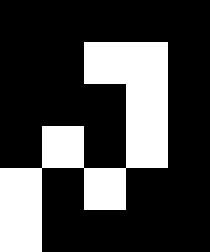[["black", "black", "black", "black", "black"], ["black", "black", "white", "white", "black"], ["black", "black", "black", "white", "black"], ["black", "white", "black", "white", "black"], ["white", "black", "white", "black", "black"], ["white", "black", "black", "black", "black"]]